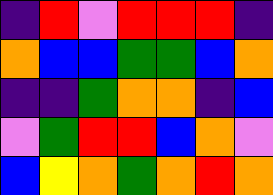[["indigo", "red", "violet", "red", "red", "red", "indigo"], ["orange", "blue", "blue", "green", "green", "blue", "orange"], ["indigo", "indigo", "green", "orange", "orange", "indigo", "blue"], ["violet", "green", "red", "red", "blue", "orange", "violet"], ["blue", "yellow", "orange", "green", "orange", "red", "orange"]]